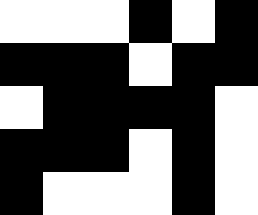[["white", "white", "white", "black", "white", "black"], ["black", "black", "black", "white", "black", "black"], ["white", "black", "black", "black", "black", "white"], ["black", "black", "black", "white", "black", "white"], ["black", "white", "white", "white", "black", "white"]]